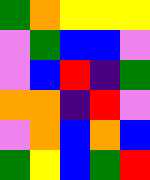[["green", "orange", "yellow", "yellow", "yellow"], ["violet", "green", "blue", "blue", "violet"], ["violet", "blue", "red", "indigo", "green"], ["orange", "orange", "indigo", "red", "violet"], ["violet", "orange", "blue", "orange", "blue"], ["green", "yellow", "blue", "green", "red"]]